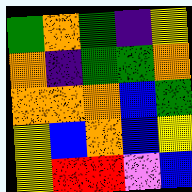[["green", "orange", "green", "indigo", "yellow"], ["orange", "indigo", "green", "green", "orange"], ["orange", "orange", "orange", "blue", "green"], ["yellow", "blue", "orange", "blue", "yellow"], ["yellow", "red", "red", "violet", "blue"]]